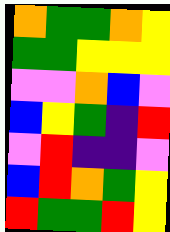[["orange", "green", "green", "orange", "yellow"], ["green", "green", "yellow", "yellow", "yellow"], ["violet", "violet", "orange", "blue", "violet"], ["blue", "yellow", "green", "indigo", "red"], ["violet", "red", "indigo", "indigo", "violet"], ["blue", "red", "orange", "green", "yellow"], ["red", "green", "green", "red", "yellow"]]